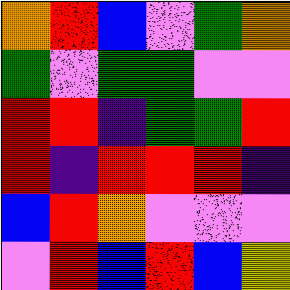[["orange", "red", "blue", "violet", "green", "orange"], ["green", "violet", "green", "green", "violet", "violet"], ["red", "red", "indigo", "green", "green", "red"], ["red", "indigo", "red", "red", "red", "indigo"], ["blue", "red", "orange", "violet", "violet", "violet"], ["violet", "red", "blue", "red", "blue", "yellow"]]